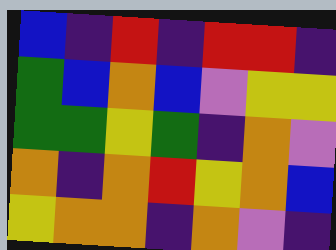[["blue", "indigo", "red", "indigo", "red", "red", "indigo"], ["green", "blue", "orange", "blue", "violet", "yellow", "yellow"], ["green", "green", "yellow", "green", "indigo", "orange", "violet"], ["orange", "indigo", "orange", "red", "yellow", "orange", "blue"], ["yellow", "orange", "orange", "indigo", "orange", "violet", "indigo"]]